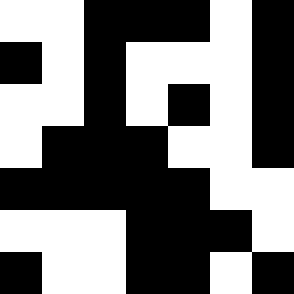[["white", "white", "black", "black", "black", "white", "black"], ["black", "white", "black", "white", "white", "white", "black"], ["white", "white", "black", "white", "black", "white", "black"], ["white", "black", "black", "black", "white", "white", "black"], ["black", "black", "black", "black", "black", "white", "white"], ["white", "white", "white", "black", "black", "black", "white"], ["black", "white", "white", "black", "black", "white", "black"]]